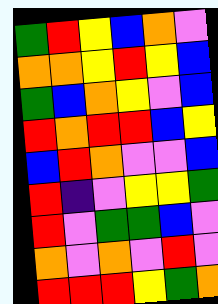[["green", "red", "yellow", "blue", "orange", "violet"], ["orange", "orange", "yellow", "red", "yellow", "blue"], ["green", "blue", "orange", "yellow", "violet", "blue"], ["red", "orange", "red", "red", "blue", "yellow"], ["blue", "red", "orange", "violet", "violet", "blue"], ["red", "indigo", "violet", "yellow", "yellow", "green"], ["red", "violet", "green", "green", "blue", "violet"], ["orange", "violet", "orange", "violet", "red", "violet"], ["red", "red", "red", "yellow", "green", "orange"]]